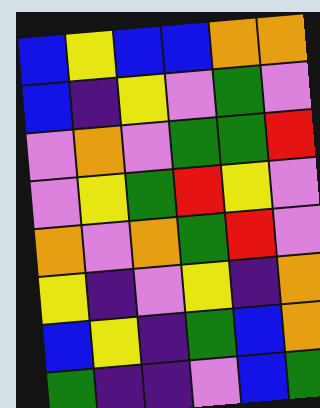[["blue", "yellow", "blue", "blue", "orange", "orange"], ["blue", "indigo", "yellow", "violet", "green", "violet"], ["violet", "orange", "violet", "green", "green", "red"], ["violet", "yellow", "green", "red", "yellow", "violet"], ["orange", "violet", "orange", "green", "red", "violet"], ["yellow", "indigo", "violet", "yellow", "indigo", "orange"], ["blue", "yellow", "indigo", "green", "blue", "orange"], ["green", "indigo", "indigo", "violet", "blue", "green"]]